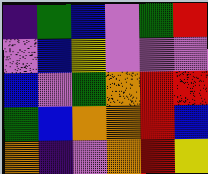[["indigo", "green", "blue", "violet", "green", "red"], ["violet", "blue", "yellow", "violet", "violet", "violet"], ["blue", "violet", "green", "orange", "red", "red"], ["green", "blue", "orange", "orange", "red", "blue"], ["orange", "indigo", "violet", "orange", "red", "yellow"]]